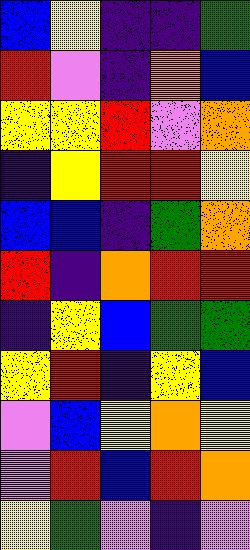[["blue", "yellow", "indigo", "indigo", "green"], ["red", "violet", "indigo", "orange", "blue"], ["yellow", "yellow", "red", "violet", "orange"], ["indigo", "yellow", "red", "red", "yellow"], ["blue", "blue", "indigo", "green", "orange"], ["red", "indigo", "orange", "red", "red"], ["indigo", "yellow", "blue", "green", "green"], ["yellow", "red", "indigo", "yellow", "blue"], ["violet", "blue", "yellow", "orange", "yellow"], ["violet", "red", "blue", "red", "orange"], ["yellow", "green", "violet", "indigo", "violet"]]